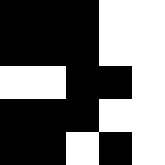[["black", "black", "black", "white", "white"], ["black", "black", "black", "white", "white"], ["white", "white", "black", "black", "white"], ["black", "black", "black", "white", "white"], ["black", "black", "white", "black", "white"]]